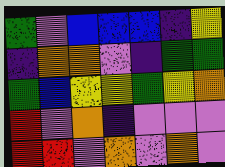[["green", "violet", "blue", "blue", "blue", "indigo", "yellow"], ["indigo", "orange", "orange", "violet", "indigo", "green", "green"], ["green", "blue", "yellow", "yellow", "green", "yellow", "orange"], ["red", "violet", "orange", "indigo", "violet", "violet", "violet"], ["red", "red", "violet", "orange", "violet", "orange", "violet"]]